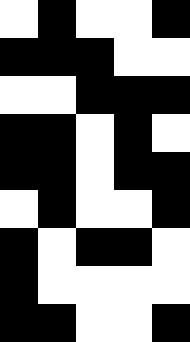[["white", "black", "white", "white", "black"], ["black", "black", "black", "white", "white"], ["white", "white", "black", "black", "black"], ["black", "black", "white", "black", "white"], ["black", "black", "white", "black", "black"], ["white", "black", "white", "white", "black"], ["black", "white", "black", "black", "white"], ["black", "white", "white", "white", "white"], ["black", "black", "white", "white", "black"]]